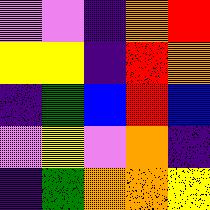[["violet", "violet", "indigo", "orange", "red"], ["yellow", "yellow", "indigo", "red", "orange"], ["indigo", "green", "blue", "red", "blue"], ["violet", "yellow", "violet", "orange", "indigo"], ["indigo", "green", "orange", "orange", "yellow"]]